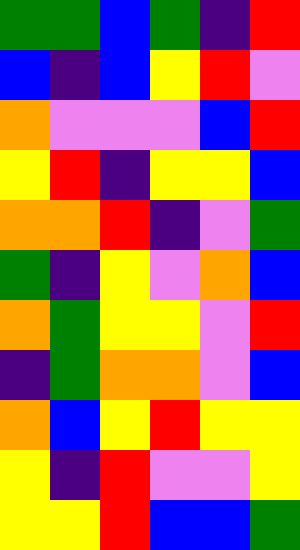[["green", "green", "blue", "green", "indigo", "red"], ["blue", "indigo", "blue", "yellow", "red", "violet"], ["orange", "violet", "violet", "violet", "blue", "red"], ["yellow", "red", "indigo", "yellow", "yellow", "blue"], ["orange", "orange", "red", "indigo", "violet", "green"], ["green", "indigo", "yellow", "violet", "orange", "blue"], ["orange", "green", "yellow", "yellow", "violet", "red"], ["indigo", "green", "orange", "orange", "violet", "blue"], ["orange", "blue", "yellow", "red", "yellow", "yellow"], ["yellow", "indigo", "red", "violet", "violet", "yellow"], ["yellow", "yellow", "red", "blue", "blue", "green"]]